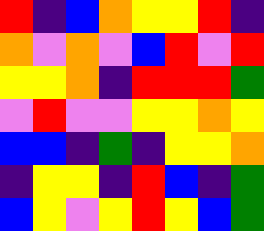[["red", "indigo", "blue", "orange", "yellow", "yellow", "red", "indigo"], ["orange", "violet", "orange", "violet", "blue", "red", "violet", "red"], ["yellow", "yellow", "orange", "indigo", "red", "red", "red", "green"], ["violet", "red", "violet", "violet", "yellow", "yellow", "orange", "yellow"], ["blue", "blue", "indigo", "green", "indigo", "yellow", "yellow", "orange"], ["indigo", "yellow", "yellow", "indigo", "red", "blue", "indigo", "green"], ["blue", "yellow", "violet", "yellow", "red", "yellow", "blue", "green"]]